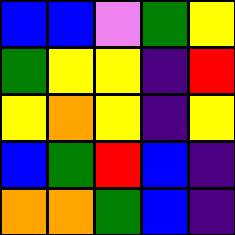[["blue", "blue", "violet", "green", "yellow"], ["green", "yellow", "yellow", "indigo", "red"], ["yellow", "orange", "yellow", "indigo", "yellow"], ["blue", "green", "red", "blue", "indigo"], ["orange", "orange", "green", "blue", "indigo"]]